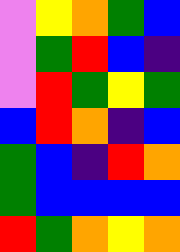[["violet", "yellow", "orange", "green", "blue"], ["violet", "green", "red", "blue", "indigo"], ["violet", "red", "green", "yellow", "green"], ["blue", "red", "orange", "indigo", "blue"], ["green", "blue", "indigo", "red", "orange"], ["green", "blue", "blue", "blue", "blue"], ["red", "green", "orange", "yellow", "orange"]]